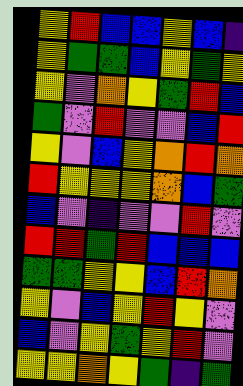[["yellow", "red", "blue", "blue", "yellow", "blue", "indigo"], ["yellow", "green", "green", "blue", "yellow", "green", "yellow"], ["yellow", "violet", "orange", "yellow", "green", "red", "blue"], ["green", "violet", "red", "violet", "violet", "blue", "red"], ["yellow", "violet", "blue", "yellow", "orange", "red", "orange"], ["red", "yellow", "yellow", "yellow", "orange", "blue", "green"], ["blue", "violet", "indigo", "violet", "violet", "red", "violet"], ["red", "red", "green", "red", "blue", "blue", "blue"], ["green", "green", "yellow", "yellow", "blue", "red", "orange"], ["yellow", "violet", "blue", "yellow", "red", "yellow", "violet"], ["blue", "violet", "yellow", "green", "yellow", "red", "violet"], ["yellow", "yellow", "orange", "yellow", "green", "indigo", "green"]]